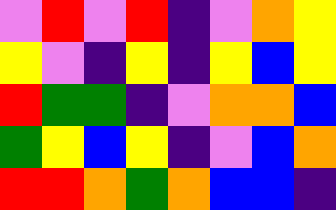[["violet", "red", "violet", "red", "indigo", "violet", "orange", "yellow"], ["yellow", "violet", "indigo", "yellow", "indigo", "yellow", "blue", "yellow"], ["red", "green", "green", "indigo", "violet", "orange", "orange", "blue"], ["green", "yellow", "blue", "yellow", "indigo", "violet", "blue", "orange"], ["red", "red", "orange", "green", "orange", "blue", "blue", "indigo"]]